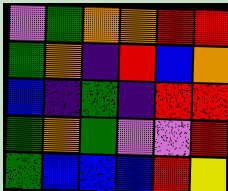[["violet", "green", "orange", "orange", "red", "red"], ["green", "orange", "indigo", "red", "blue", "orange"], ["blue", "indigo", "green", "indigo", "red", "red"], ["green", "orange", "green", "violet", "violet", "red"], ["green", "blue", "blue", "blue", "red", "yellow"]]